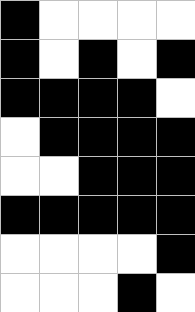[["black", "white", "white", "white", "white"], ["black", "white", "black", "white", "black"], ["black", "black", "black", "black", "white"], ["white", "black", "black", "black", "black"], ["white", "white", "black", "black", "black"], ["black", "black", "black", "black", "black"], ["white", "white", "white", "white", "black"], ["white", "white", "white", "black", "white"]]